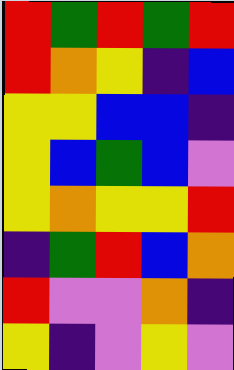[["red", "green", "red", "green", "red"], ["red", "orange", "yellow", "indigo", "blue"], ["yellow", "yellow", "blue", "blue", "indigo"], ["yellow", "blue", "green", "blue", "violet"], ["yellow", "orange", "yellow", "yellow", "red"], ["indigo", "green", "red", "blue", "orange"], ["red", "violet", "violet", "orange", "indigo"], ["yellow", "indigo", "violet", "yellow", "violet"]]